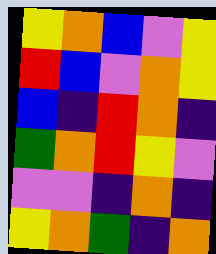[["yellow", "orange", "blue", "violet", "yellow"], ["red", "blue", "violet", "orange", "yellow"], ["blue", "indigo", "red", "orange", "indigo"], ["green", "orange", "red", "yellow", "violet"], ["violet", "violet", "indigo", "orange", "indigo"], ["yellow", "orange", "green", "indigo", "orange"]]